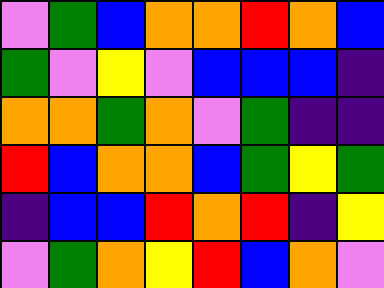[["violet", "green", "blue", "orange", "orange", "red", "orange", "blue"], ["green", "violet", "yellow", "violet", "blue", "blue", "blue", "indigo"], ["orange", "orange", "green", "orange", "violet", "green", "indigo", "indigo"], ["red", "blue", "orange", "orange", "blue", "green", "yellow", "green"], ["indigo", "blue", "blue", "red", "orange", "red", "indigo", "yellow"], ["violet", "green", "orange", "yellow", "red", "blue", "orange", "violet"]]